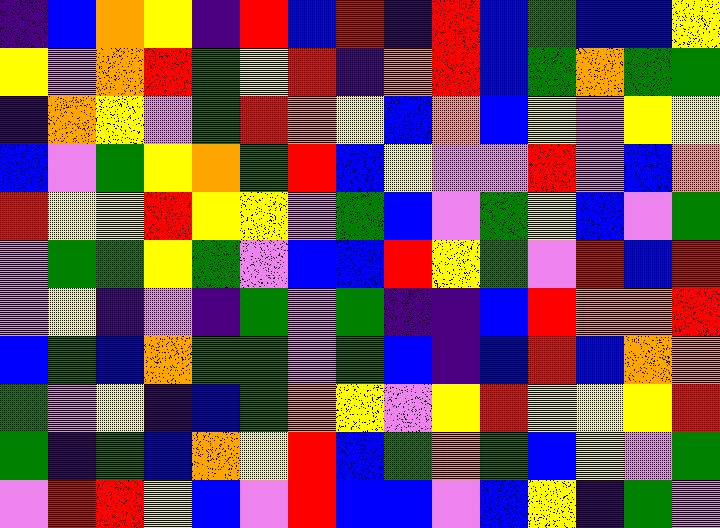[["indigo", "blue", "orange", "yellow", "indigo", "red", "blue", "red", "indigo", "red", "blue", "green", "blue", "blue", "yellow"], ["yellow", "violet", "orange", "red", "green", "yellow", "red", "indigo", "orange", "red", "blue", "green", "orange", "green", "green"], ["indigo", "orange", "yellow", "violet", "green", "red", "orange", "yellow", "blue", "orange", "blue", "yellow", "violet", "yellow", "yellow"], ["blue", "violet", "green", "yellow", "orange", "green", "red", "blue", "yellow", "violet", "violet", "red", "violet", "blue", "orange"], ["red", "yellow", "yellow", "red", "yellow", "yellow", "violet", "green", "blue", "violet", "green", "yellow", "blue", "violet", "green"], ["violet", "green", "green", "yellow", "green", "violet", "blue", "blue", "red", "yellow", "green", "violet", "red", "blue", "red"], ["violet", "yellow", "indigo", "violet", "indigo", "green", "violet", "green", "indigo", "indigo", "blue", "red", "orange", "orange", "red"], ["blue", "green", "blue", "orange", "green", "green", "violet", "green", "blue", "indigo", "blue", "red", "blue", "orange", "orange"], ["green", "violet", "yellow", "indigo", "blue", "green", "orange", "yellow", "violet", "yellow", "red", "yellow", "yellow", "yellow", "red"], ["green", "indigo", "green", "blue", "orange", "yellow", "red", "blue", "green", "orange", "green", "blue", "yellow", "violet", "green"], ["violet", "red", "red", "yellow", "blue", "violet", "red", "blue", "blue", "violet", "blue", "yellow", "indigo", "green", "violet"]]